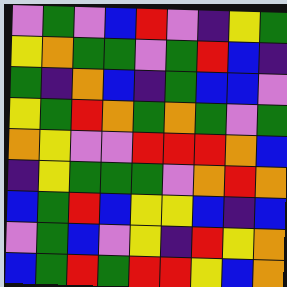[["violet", "green", "violet", "blue", "red", "violet", "indigo", "yellow", "green"], ["yellow", "orange", "green", "green", "violet", "green", "red", "blue", "indigo"], ["green", "indigo", "orange", "blue", "indigo", "green", "blue", "blue", "violet"], ["yellow", "green", "red", "orange", "green", "orange", "green", "violet", "green"], ["orange", "yellow", "violet", "violet", "red", "red", "red", "orange", "blue"], ["indigo", "yellow", "green", "green", "green", "violet", "orange", "red", "orange"], ["blue", "green", "red", "blue", "yellow", "yellow", "blue", "indigo", "blue"], ["violet", "green", "blue", "violet", "yellow", "indigo", "red", "yellow", "orange"], ["blue", "green", "red", "green", "red", "red", "yellow", "blue", "orange"]]